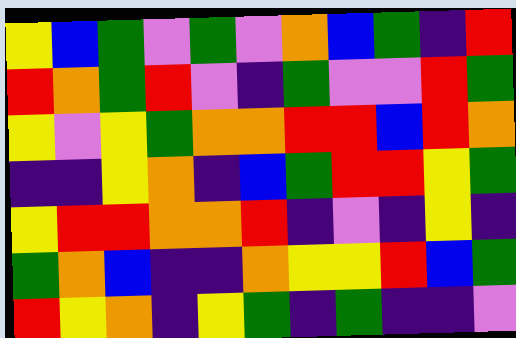[["yellow", "blue", "green", "violet", "green", "violet", "orange", "blue", "green", "indigo", "red"], ["red", "orange", "green", "red", "violet", "indigo", "green", "violet", "violet", "red", "green"], ["yellow", "violet", "yellow", "green", "orange", "orange", "red", "red", "blue", "red", "orange"], ["indigo", "indigo", "yellow", "orange", "indigo", "blue", "green", "red", "red", "yellow", "green"], ["yellow", "red", "red", "orange", "orange", "red", "indigo", "violet", "indigo", "yellow", "indigo"], ["green", "orange", "blue", "indigo", "indigo", "orange", "yellow", "yellow", "red", "blue", "green"], ["red", "yellow", "orange", "indigo", "yellow", "green", "indigo", "green", "indigo", "indigo", "violet"]]